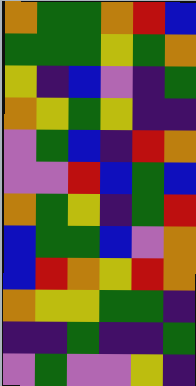[["orange", "green", "green", "orange", "red", "blue"], ["green", "green", "green", "yellow", "green", "orange"], ["yellow", "indigo", "blue", "violet", "indigo", "green"], ["orange", "yellow", "green", "yellow", "indigo", "indigo"], ["violet", "green", "blue", "indigo", "red", "orange"], ["violet", "violet", "red", "blue", "green", "blue"], ["orange", "green", "yellow", "indigo", "green", "red"], ["blue", "green", "green", "blue", "violet", "orange"], ["blue", "red", "orange", "yellow", "red", "orange"], ["orange", "yellow", "yellow", "green", "green", "indigo"], ["indigo", "indigo", "green", "indigo", "indigo", "green"], ["violet", "green", "violet", "violet", "yellow", "indigo"]]